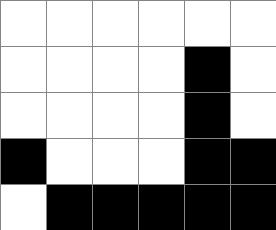[["white", "white", "white", "white", "white", "white"], ["white", "white", "white", "white", "black", "white"], ["white", "white", "white", "white", "black", "white"], ["black", "white", "white", "white", "black", "black"], ["white", "black", "black", "black", "black", "black"]]